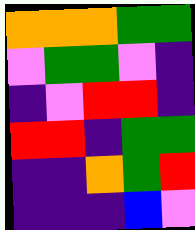[["orange", "orange", "orange", "green", "green"], ["violet", "green", "green", "violet", "indigo"], ["indigo", "violet", "red", "red", "indigo"], ["red", "red", "indigo", "green", "green"], ["indigo", "indigo", "orange", "green", "red"], ["indigo", "indigo", "indigo", "blue", "violet"]]